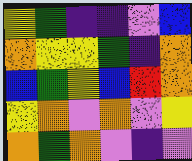[["yellow", "green", "indigo", "indigo", "violet", "blue"], ["orange", "yellow", "yellow", "green", "indigo", "orange"], ["blue", "green", "yellow", "blue", "red", "orange"], ["yellow", "orange", "violet", "orange", "violet", "yellow"], ["orange", "green", "orange", "violet", "indigo", "violet"]]